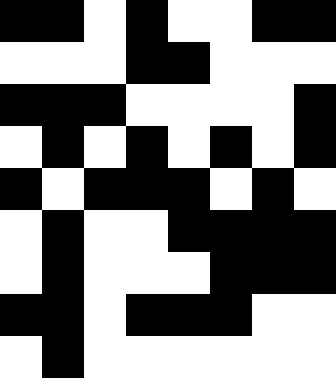[["black", "black", "white", "black", "white", "white", "black", "black"], ["white", "white", "white", "black", "black", "white", "white", "white"], ["black", "black", "black", "white", "white", "white", "white", "black"], ["white", "black", "white", "black", "white", "black", "white", "black"], ["black", "white", "black", "black", "black", "white", "black", "white"], ["white", "black", "white", "white", "black", "black", "black", "black"], ["white", "black", "white", "white", "white", "black", "black", "black"], ["black", "black", "white", "black", "black", "black", "white", "white"], ["white", "black", "white", "white", "white", "white", "white", "white"]]